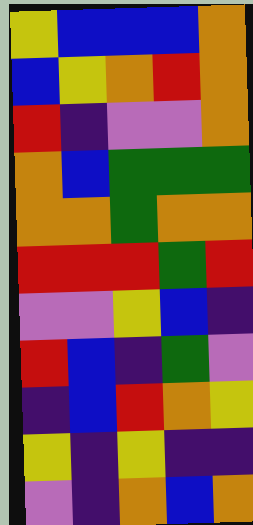[["yellow", "blue", "blue", "blue", "orange"], ["blue", "yellow", "orange", "red", "orange"], ["red", "indigo", "violet", "violet", "orange"], ["orange", "blue", "green", "green", "green"], ["orange", "orange", "green", "orange", "orange"], ["red", "red", "red", "green", "red"], ["violet", "violet", "yellow", "blue", "indigo"], ["red", "blue", "indigo", "green", "violet"], ["indigo", "blue", "red", "orange", "yellow"], ["yellow", "indigo", "yellow", "indigo", "indigo"], ["violet", "indigo", "orange", "blue", "orange"]]